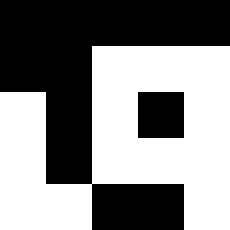[["black", "black", "black", "black", "black"], ["black", "black", "white", "white", "white"], ["white", "black", "white", "black", "white"], ["white", "black", "white", "white", "white"], ["white", "white", "black", "black", "white"]]